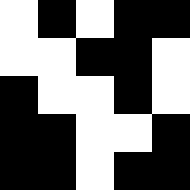[["white", "black", "white", "black", "black"], ["white", "white", "black", "black", "white"], ["black", "white", "white", "black", "white"], ["black", "black", "white", "white", "black"], ["black", "black", "white", "black", "black"]]